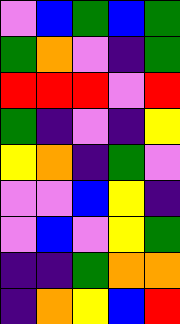[["violet", "blue", "green", "blue", "green"], ["green", "orange", "violet", "indigo", "green"], ["red", "red", "red", "violet", "red"], ["green", "indigo", "violet", "indigo", "yellow"], ["yellow", "orange", "indigo", "green", "violet"], ["violet", "violet", "blue", "yellow", "indigo"], ["violet", "blue", "violet", "yellow", "green"], ["indigo", "indigo", "green", "orange", "orange"], ["indigo", "orange", "yellow", "blue", "red"]]